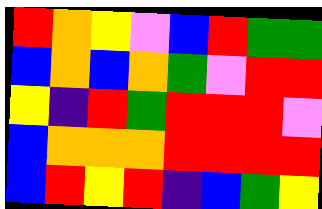[["red", "orange", "yellow", "violet", "blue", "red", "green", "green"], ["blue", "orange", "blue", "orange", "green", "violet", "red", "red"], ["yellow", "indigo", "red", "green", "red", "red", "red", "violet"], ["blue", "orange", "orange", "orange", "red", "red", "red", "red"], ["blue", "red", "yellow", "red", "indigo", "blue", "green", "yellow"]]